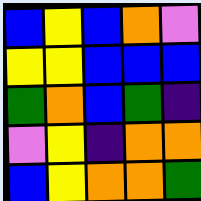[["blue", "yellow", "blue", "orange", "violet"], ["yellow", "yellow", "blue", "blue", "blue"], ["green", "orange", "blue", "green", "indigo"], ["violet", "yellow", "indigo", "orange", "orange"], ["blue", "yellow", "orange", "orange", "green"]]